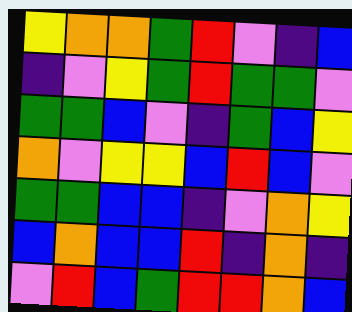[["yellow", "orange", "orange", "green", "red", "violet", "indigo", "blue"], ["indigo", "violet", "yellow", "green", "red", "green", "green", "violet"], ["green", "green", "blue", "violet", "indigo", "green", "blue", "yellow"], ["orange", "violet", "yellow", "yellow", "blue", "red", "blue", "violet"], ["green", "green", "blue", "blue", "indigo", "violet", "orange", "yellow"], ["blue", "orange", "blue", "blue", "red", "indigo", "orange", "indigo"], ["violet", "red", "blue", "green", "red", "red", "orange", "blue"]]